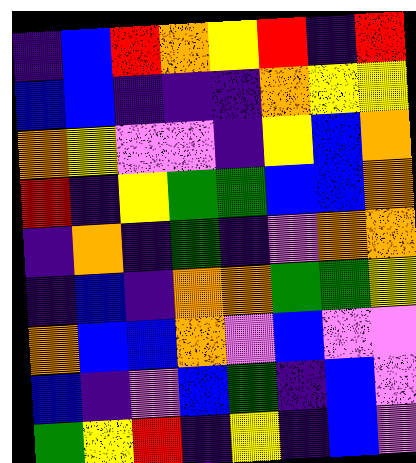[["indigo", "blue", "red", "orange", "yellow", "red", "indigo", "red"], ["blue", "blue", "indigo", "indigo", "indigo", "orange", "yellow", "yellow"], ["orange", "yellow", "violet", "violet", "indigo", "yellow", "blue", "orange"], ["red", "indigo", "yellow", "green", "green", "blue", "blue", "orange"], ["indigo", "orange", "indigo", "green", "indigo", "violet", "orange", "orange"], ["indigo", "blue", "indigo", "orange", "orange", "green", "green", "yellow"], ["orange", "blue", "blue", "orange", "violet", "blue", "violet", "violet"], ["blue", "indigo", "violet", "blue", "green", "indigo", "blue", "violet"], ["green", "yellow", "red", "indigo", "yellow", "indigo", "blue", "violet"]]